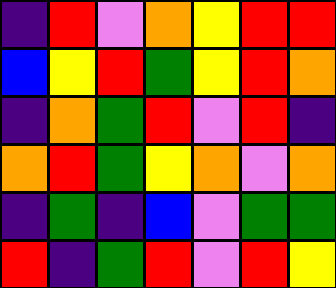[["indigo", "red", "violet", "orange", "yellow", "red", "red"], ["blue", "yellow", "red", "green", "yellow", "red", "orange"], ["indigo", "orange", "green", "red", "violet", "red", "indigo"], ["orange", "red", "green", "yellow", "orange", "violet", "orange"], ["indigo", "green", "indigo", "blue", "violet", "green", "green"], ["red", "indigo", "green", "red", "violet", "red", "yellow"]]